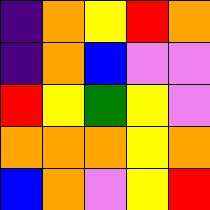[["indigo", "orange", "yellow", "red", "orange"], ["indigo", "orange", "blue", "violet", "violet"], ["red", "yellow", "green", "yellow", "violet"], ["orange", "orange", "orange", "yellow", "orange"], ["blue", "orange", "violet", "yellow", "red"]]